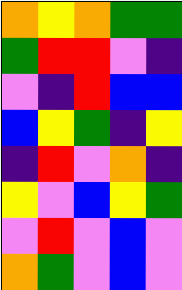[["orange", "yellow", "orange", "green", "green"], ["green", "red", "red", "violet", "indigo"], ["violet", "indigo", "red", "blue", "blue"], ["blue", "yellow", "green", "indigo", "yellow"], ["indigo", "red", "violet", "orange", "indigo"], ["yellow", "violet", "blue", "yellow", "green"], ["violet", "red", "violet", "blue", "violet"], ["orange", "green", "violet", "blue", "violet"]]